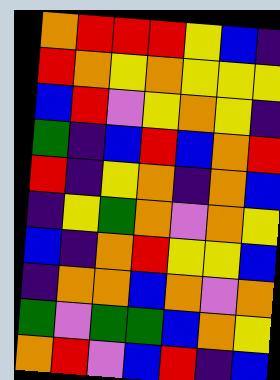[["orange", "red", "red", "red", "yellow", "blue", "indigo"], ["red", "orange", "yellow", "orange", "yellow", "yellow", "yellow"], ["blue", "red", "violet", "yellow", "orange", "yellow", "indigo"], ["green", "indigo", "blue", "red", "blue", "orange", "red"], ["red", "indigo", "yellow", "orange", "indigo", "orange", "blue"], ["indigo", "yellow", "green", "orange", "violet", "orange", "yellow"], ["blue", "indigo", "orange", "red", "yellow", "yellow", "blue"], ["indigo", "orange", "orange", "blue", "orange", "violet", "orange"], ["green", "violet", "green", "green", "blue", "orange", "yellow"], ["orange", "red", "violet", "blue", "red", "indigo", "blue"]]